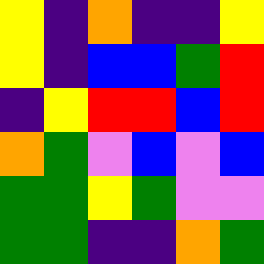[["yellow", "indigo", "orange", "indigo", "indigo", "yellow"], ["yellow", "indigo", "blue", "blue", "green", "red"], ["indigo", "yellow", "red", "red", "blue", "red"], ["orange", "green", "violet", "blue", "violet", "blue"], ["green", "green", "yellow", "green", "violet", "violet"], ["green", "green", "indigo", "indigo", "orange", "green"]]